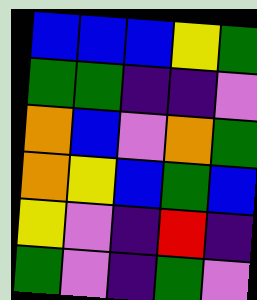[["blue", "blue", "blue", "yellow", "green"], ["green", "green", "indigo", "indigo", "violet"], ["orange", "blue", "violet", "orange", "green"], ["orange", "yellow", "blue", "green", "blue"], ["yellow", "violet", "indigo", "red", "indigo"], ["green", "violet", "indigo", "green", "violet"]]